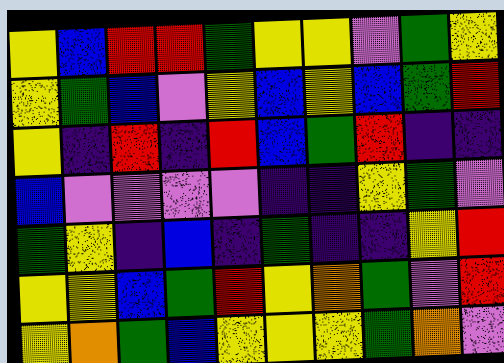[["yellow", "blue", "red", "red", "green", "yellow", "yellow", "violet", "green", "yellow"], ["yellow", "green", "blue", "violet", "yellow", "blue", "yellow", "blue", "green", "red"], ["yellow", "indigo", "red", "indigo", "red", "blue", "green", "red", "indigo", "indigo"], ["blue", "violet", "violet", "violet", "violet", "indigo", "indigo", "yellow", "green", "violet"], ["green", "yellow", "indigo", "blue", "indigo", "green", "indigo", "indigo", "yellow", "red"], ["yellow", "yellow", "blue", "green", "red", "yellow", "orange", "green", "violet", "red"], ["yellow", "orange", "green", "blue", "yellow", "yellow", "yellow", "green", "orange", "violet"]]